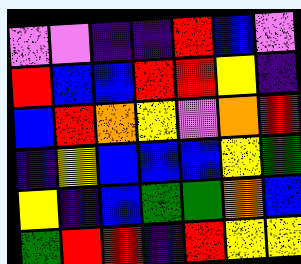[["violet", "violet", "indigo", "indigo", "red", "blue", "violet"], ["red", "blue", "blue", "red", "red", "yellow", "indigo"], ["blue", "red", "orange", "yellow", "violet", "orange", "red"], ["indigo", "yellow", "blue", "blue", "blue", "yellow", "green"], ["yellow", "indigo", "blue", "green", "green", "orange", "blue"], ["green", "red", "red", "indigo", "red", "yellow", "yellow"]]